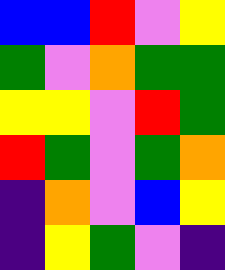[["blue", "blue", "red", "violet", "yellow"], ["green", "violet", "orange", "green", "green"], ["yellow", "yellow", "violet", "red", "green"], ["red", "green", "violet", "green", "orange"], ["indigo", "orange", "violet", "blue", "yellow"], ["indigo", "yellow", "green", "violet", "indigo"]]